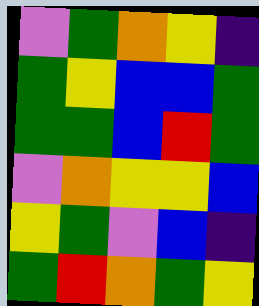[["violet", "green", "orange", "yellow", "indigo"], ["green", "yellow", "blue", "blue", "green"], ["green", "green", "blue", "red", "green"], ["violet", "orange", "yellow", "yellow", "blue"], ["yellow", "green", "violet", "blue", "indigo"], ["green", "red", "orange", "green", "yellow"]]